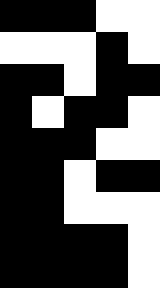[["black", "black", "black", "white", "white"], ["white", "white", "white", "black", "white"], ["black", "black", "white", "black", "black"], ["black", "white", "black", "black", "white"], ["black", "black", "black", "white", "white"], ["black", "black", "white", "black", "black"], ["black", "black", "white", "white", "white"], ["black", "black", "black", "black", "white"], ["black", "black", "black", "black", "white"]]